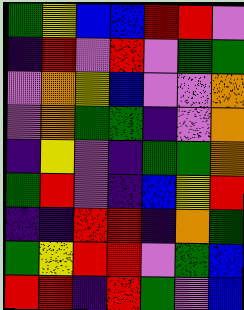[["green", "yellow", "blue", "blue", "red", "red", "violet"], ["indigo", "red", "violet", "red", "violet", "green", "green"], ["violet", "orange", "yellow", "blue", "violet", "violet", "orange"], ["violet", "orange", "green", "green", "indigo", "violet", "orange"], ["indigo", "yellow", "violet", "indigo", "green", "green", "orange"], ["green", "red", "violet", "indigo", "blue", "yellow", "red"], ["indigo", "indigo", "red", "red", "indigo", "orange", "green"], ["green", "yellow", "red", "red", "violet", "green", "blue"], ["red", "red", "indigo", "red", "green", "violet", "blue"]]